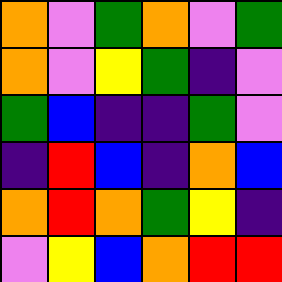[["orange", "violet", "green", "orange", "violet", "green"], ["orange", "violet", "yellow", "green", "indigo", "violet"], ["green", "blue", "indigo", "indigo", "green", "violet"], ["indigo", "red", "blue", "indigo", "orange", "blue"], ["orange", "red", "orange", "green", "yellow", "indigo"], ["violet", "yellow", "blue", "orange", "red", "red"]]